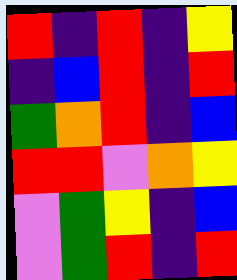[["red", "indigo", "red", "indigo", "yellow"], ["indigo", "blue", "red", "indigo", "red"], ["green", "orange", "red", "indigo", "blue"], ["red", "red", "violet", "orange", "yellow"], ["violet", "green", "yellow", "indigo", "blue"], ["violet", "green", "red", "indigo", "red"]]